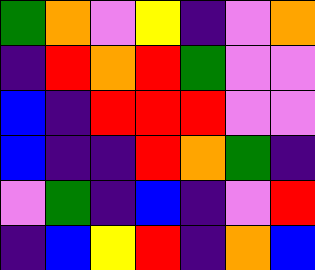[["green", "orange", "violet", "yellow", "indigo", "violet", "orange"], ["indigo", "red", "orange", "red", "green", "violet", "violet"], ["blue", "indigo", "red", "red", "red", "violet", "violet"], ["blue", "indigo", "indigo", "red", "orange", "green", "indigo"], ["violet", "green", "indigo", "blue", "indigo", "violet", "red"], ["indigo", "blue", "yellow", "red", "indigo", "orange", "blue"]]